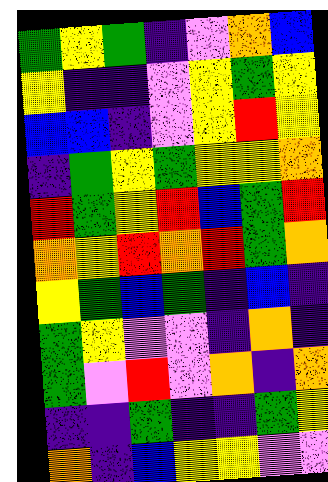[["green", "yellow", "green", "indigo", "violet", "orange", "blue"], ["yellow", "indigo", "indigo", "violet", "yellow", "green", "yellow"], ["blue", "blue", "indigo", "violet", "yellow", "red", "yellow"], ["indigo", "green", "yellow", "green", "yellow", "yellow", "orange"], ["red", "green", "yellow", "red", "blue", "green", "red"], ["orange", "yellow", "red", "orange", "red", "green", "orange"], ["yellow", "green", "blue", "green", "indigo", "blue", "indigo"], ["green", "yellow", "violet", "violet", "indigo", "orange", "indigo"], ["green", "violet", "red", "violet", "orange", "indigo", "orange"], ["indigo", "indigo", "green", "indigo", "indigo", "green", "yellow"], ["orange", "indigo", "blue", "yellow", "yellow", "violet", "violet"]]